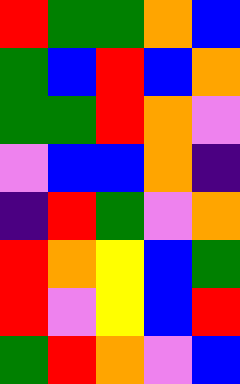[["red", "green", "green", "orange", "blue"], ["green", "blue", "red", "blue", "orange"], ["green", "green", "red", "orange", "violet"], ["violet", "blue", "blue", "orange", "indigo"], ["indigo", "red", "green", "violet", "orange"], ["red", "orange", "yellow", "blue", "green"], ["red", "violet", "yellow", "blue", "red"], ["green", "red", "orange", "violet", "blue"]]